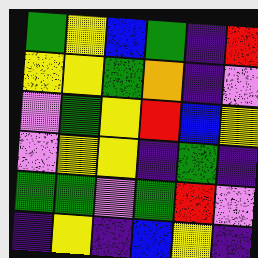[["green", "yellow", "blue", "green", "indigo", "red"], ["yellow", "yellow", "green", "orange", "indigo", "violet"], ["violet", "green", "yellow", "red", "blue", "yellow"], ["violet", "yellow", "yellow", "indigo", "green", "indigo"], ["green", "green", "violet", "green", "red", "violet"], ["indigo", "yellow", "indigo", "blue", "yellow", "indigo"]]